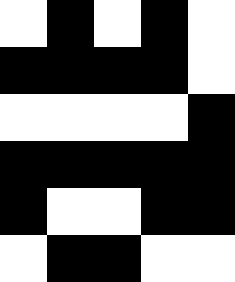[["white", "black", "white", "black", "white"], ["black", "black", "black", "black", "white"], ["white", "white", "white", "white", "black"], ["black", "black", "black", "black", "black"], ["black", "white", "white", "black", "black"], ["white", "black", "black", "white", "white"]]